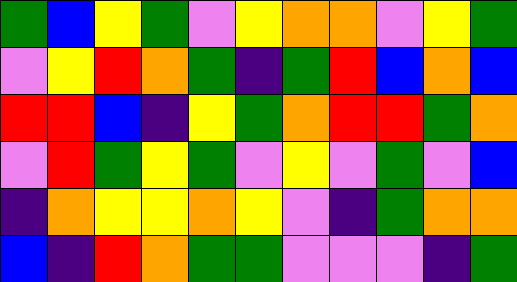[["green", "blue", "yellow", "green", "violet", "yellow", "orange", "orange", "violet", "yellow", "green"], ["violet", "yellow", "red", "orange", "green", "indigo", "green", "red", "blue", "orange", "blue"], ["red", "red", "blue", "indigo", "yellow", "green", "orange", "red", "red", "green", "orange"], ["violet", "red", "green", "yellow", "green", "violet", "yellow", "violet", "green", "violet", "blue"], ["indigo", "orange", "yellow", "yellow", "orange", "yellow", "violet", "indigo", "green", "orange", "orange"], ["blue", "indigo", "red", "orange", "green", "green", "violet", "violet", "violet", "indigo", "green"]]